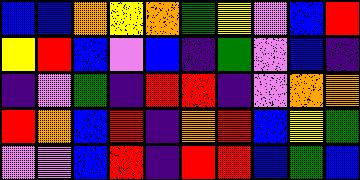[["blue", "blue", "orange", "yellow", "orange", "green", "yellow", "violet", "blue", "red"], ["yellow", "red", "blue", "violet", "blue", "indigo", "green", "violet", "blue", "indigo"], ["indigo", "violet", "green", "indigo", "red", "red", "indigo", "violet", "orange", "orange"], ["red", "orange", "blue", "red", "indigo", "orange", "red", "blue", "yellow", "green"], ["violet", "violet", "blue", "red", "indigo", "red", "red", "blue", "green", "blue"]]